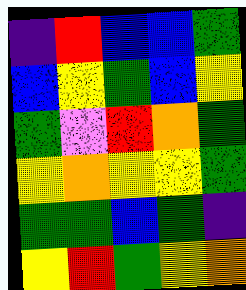[["indigo", "red", "blue", "blue", "green"], ["blue", "yellow", "green", "blue", "yellow"], ["green", "violet", "red", "orange", "green"], ["yellow", "orange", "yellow", "yellow", "green"], ["green", "green", "blue", "green", "indigo"], ["yellow", "red", "green", "yellow", "orange"]]